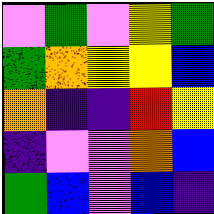[["violet", "green", "violet", "yellow", "green"], ["green", "orange", "yellow", "yellow", "blue"], ["orange", "indigo", "indigo", "red", "yellow"], ["indigo", "violet", "violet", "orange", "blue"], ["green", "blue", "violet", "blue", "indigo"]]